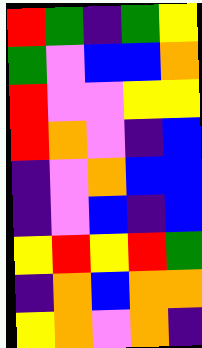[["red", "green", "indigo", "green", "yellow"], ["green", "violet", "blue", "blue", "orange"], ["red", "violet", "violet", "yellow", "yellow"], ["red", "orange", "violet", "indigo", "blue"], ["indigo", "violet", "orange", "blue", "blue"], ["indigo", "violet", "blue", "indigo", "blue"], ["yellow", "red", "yellow", "red", "green"], ["indigo", "orange", "blue", "orange", "orange"], ["yellow", "orange", "violet", "orange", "indigo"]]